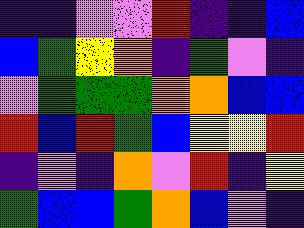[["indigo", "indigo", "violet", "violet", "red", "indigo", "indigo", "blue"], ["blue", "green", "yellow", "orange", "indigo", "green", "violet", "indigo"], ["violet", "green", "green", "green", "orange", "orange", "blue", "blue"], ["red", "blue", "red", "green", "blue", "yellow", "yellow", "red"], ["indigo", "violet", "indigo", "orange", "violet", "red", "indigo", "yellow"], ["green", "blue", "blue", "green", "orange", "blue", "violet", "indigo"]]